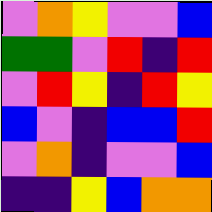[["violet", "orange", "yellow", "violet", "violet", "blue"], ["green", "green", "violet", "red", "indigo", "red"], ["violet", "red", "yellow", "indigo", "red", "yellow"], ["blue", "violet", "indigo", "blue", "blue", "red"], ["violet", "orange", "indigo", "violet", "violet", "blue"], ["indigo", "indigo", "yellow", "blue", "orange", "orange"]]